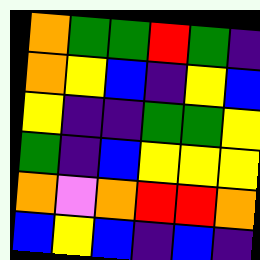[["orange", "green", "green", "red", "green", "indigo"], ["orange", "yellow", "blue", "indigo", "yellow", "blue"], ["yellow", "indigo", "indigo", "green", "green", "yellow"], ["green", "indigo", "blue", "yellow", "yellow", "yellow"], ["orange", "violet", "orange", "red", "red", "orange"], ["blue", "yellow", "blue", "indigo", "blue", "indigo"]]